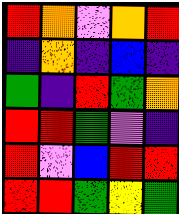[["red", "orange", "violet", "orange", "red"], ["indigo", "orange", "indigo", "blue", "indigo"], ["green", "indigo", "red", "green", "orange"], ["red", "red", "green", "violet", "indigo"], ["red", "violet", "blue", "red", "red"], ["red", "red", "green", "yellow", "green"]]